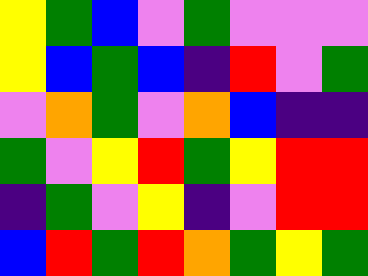[["yellow", "green", "blue", "violet", "green", "violet", "violet", "violet"], ["yellow", "blue", "green", "blue", "indigo", "red", "violet", "green"], ["violet", "orange", "green", "violet", "orange", "blue", "indigo", "indigo"], ["green", "violet", "yellow", "red", "green", "yellow", "red", "red"], ["indigo", "green", "violet", "yellow", "indigo", "violet", "red", "red"], ["blue", "red", "green", "red", "orange", "green", "yellow", "green"]]